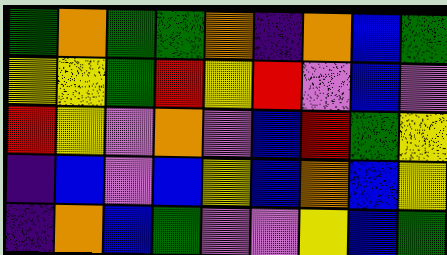[["green", "orange", "green", "green", "orange", "indigo", "orange", "blue", "green"], ["yellow", "yellow", "green", "red", "yellow", "red", "violet", "blue", "violet"], ["red", "yellow", "violet", "orange", "violet", "blue", "red", "green", "yellow"], ["indigo", "blue", "violet", "blue", "yellow", "blue", "orange", "blue", "yellow"], ["indigo", "orange", "blue", "green", "violet", "violet", "yellow", "blue", "green"]]